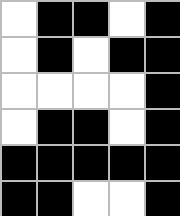[["white", "black", "black", "white", "black"], ["white", "black", "white", "black", "black"], ["white", "white", "white", "white", "black"], ["white", "black", "black", "white", "black"], ["black", "black", "black", "black", "black"], ["black", "black", "white", "white", "black"]]